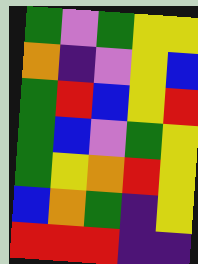[["green", "violet", "green", "yellow", "yellow"], ["orange", "indigo", "violet", "yellow", "blue"], ["green", "red", "blue", "yellow", "red"], ["green", "blue", "violet", "green", "yellow"], ["green", "yellow", "orange", "red", "yellow"], ["blue", "orange", "green", "indigo", "yellow"], ["red", "red", "red", "indigo", "indigo"]]